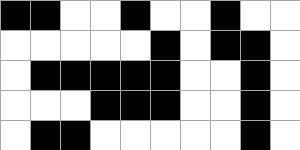[["black", "black", "white", "white", "black", "white", "white", "black", "white", "white"], ["white", "white", "white", "white", "white", "black", "white", "black", "black", "white"], ["white", "black", "black", "black", "black", "black", "white", "white", "black", "white"], ["white", "white", "white", "black", "black", "black", "white", "white", "black", "white"], ["white", "black", "black", "white", "white", "white", "white", "white", "black", "white"]]